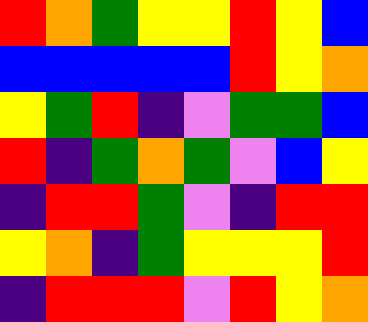[["red", "orange", "green", "yellow", "yellow", "red", "yellow", "blue"], ["blue", "blue", "blue", "blue", "blue", "red", "yellow", "orange"], ["yellow", "green", "red", "indigo", "violet", "green", "green", "blue"], ["red", "indigo", "green", "orange", "green", "violet", "blue", "yellow"], ["indigo", "red", "red", "green", "violet", "indigo", "red", "red"], ["yellow", "orange", "indigo", "green", "yellow", "yellow", "yellow", "red"], ["indigo", "red", "red", "red", "violet", "red", "yellow", "orange"]]